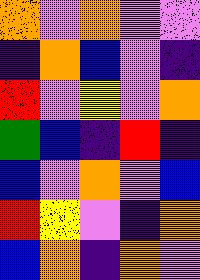[["orange", "violet", "orange", "violet", "violet"], ["indigo", "orange", "blue", "violet", "indigo"], ["red", "violet", "yellow", "violet", "orange"], ["green", "blue", "indigo", "red", "indigo"], ["blue", "violet", "orange", "violet", "blue"], ["red", "yellow", "violet", "indigo", "orange"], ["blue", "orange", "indigo", "orange", "violet"]]